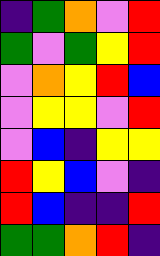[["indigo", "green", "orange", "violet", "red"], ["green", "violet", "green", "yellow", "red"], ["violet", "orange", "yellow", "red", "blue"], ["violet", "yellow", "yellow", "violet", "red"], ["violet", "blue", "indigo", "yellow", "yellow"], ["red", "yellow", "blue", "violet", "indigo"], ["red", "blue", "indigo", "indigo", "red"], ["green", "green", "orange", "red", "indigo"]]